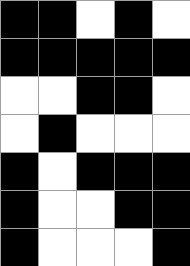[["black", "black", "white", "black", "white"], ["black", "black", "black", "black", "black"], ["white", "white", "black", "black", "white"], ["white", "black", "white", "white", "white"], ["black", "white", "black", "black", "black"], ["black", "white", "white", "black", "black"], ["black", "white", "white", "white", "black"]]